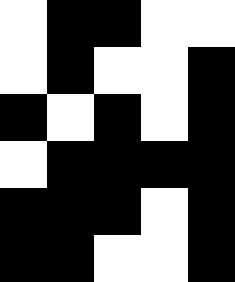[["white", "black", "black", "white", "white"], ["white", "black", "white", "white", "black"], ["black", "white", "black", "white", "black"], ["white", "black", "black", "black", "black"], ["black", "black", "black", "white", "black"], ["black", "black", "white", "white", "black"]]